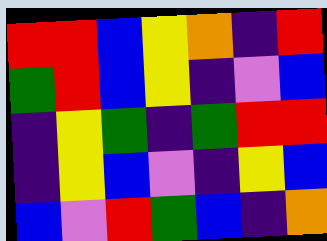[["red", "red", "blue", "yellow", "orange", "indigo", "red"], ["green", "red", "blue", "yellow", "indigo", "violet", "blue"], ["indigo", "yellow", "green", "indigo", "green", "red", "red"], ["indigo", "yellow", "blue", "violet", "indigo", "yellow", "blue"], ["blue", "violet", "red", "green", "blue", "indigo", "orange"]]